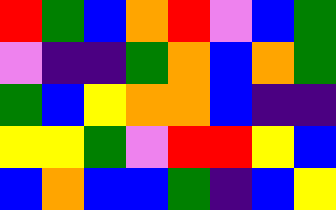[["red", "green", "blue", "orange", "red", "violet", "blue", "green"], ["violet", "indigo", "indigo", "green", "orange", "blue", "orange", "green"], ["green", "blue", "yellow", "orange", "orange", "blue", "indigo", "indigo"], ["yellow", "yellow", "green", "violet", "red", "red", "yellow", "blue"], ["blue", "orange", "blue", "blue", "green", "indigo", "blue", "yellow"]]